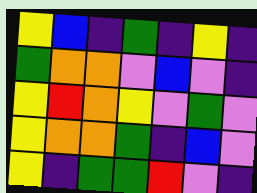[["yellow", "blue", "indigo", "green", "indigo", "yellow", "indigo"], ["green", "orange", "orange", "violet", "blue", "violet", "indigo"], ["yellow", "red", "orange", "yellow", "violet", "green", "violet"], ["yellow", "orange", "orange", "green", "indigo", "blue", "violet"], ["yellow", "indigo", "green", "green", "red", "violet", "indigo"]]